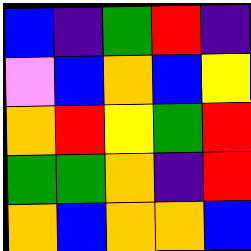[["blue", "indigo", "green", "red", "indigo"], ["violet", "blue", "orange", "blue", "yellow"], ["orange", "red", "yellow", "green", "red"], ["green", "green", "orange", "indigo", "red"], ["orange", "blue", "orange", "orange", "blue"]]